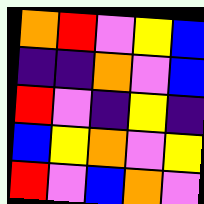[["orange", "red", "violet", "yellow", "blue"], ["indigo", "indigo", "orange", "violet", "blue"], ["red", "violet", "indigo", "yellow", "indigo"], ["blue", "yellow", "orange", "violet", "yellow"], ["red", "violet", "blue", "orange", "violet"]]